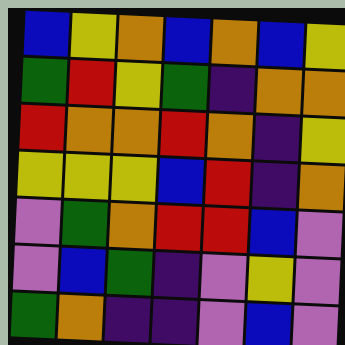[["blue", "yellow", "orange", "blue", "orange", "blue", "yellow"], ["green", "red", "yellow", "green", "indigo", "orange", "orange"], ["red", "orange", "orange", "red", "orange", "indigo", "yellow"], ["yellow", "yellow", "yellow", "blue", "red", "indigo", "orange"], ["violet", "green", "orange", "red", "red", "blue", "violet"], ["violet", "blue", "green", "indigo", "violet", "yellow", "violet"], ["green", "orange", "indigo", "indigo", "violet", "blue", "violet"]]